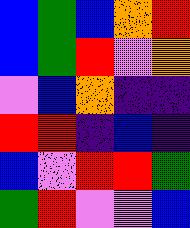[["blue", "green", "blue", "orange", "red"], ["blue", "green", "red", "violet", "orange"], ["violet", "blue", "orange", "indigo", "indigo"], ["red", "red", "indigo", "blue", "indigo"], ["blue", "violet", "red", "red", "green"], ["green", "red", "violet", "violet", "blue"]]